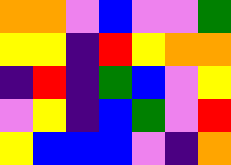[["orange", "orange", "violet", "blue", "violet", "violet", "green"], ["yellow", "yellow", "indigo", "red", "yellow", "orange", "orange"], ["indigo", "red", "indigo", "green", "blue", "violet", "yellow"], ["violet", "yellow", "indigo", "blue", "green", "violet", "red"], ["yellow", "blue", "blue", "blue", "violet", "indigo", "orange"]]